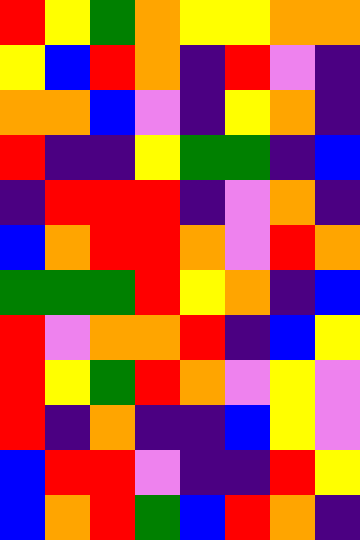[["red", "yellow", "green", "orange", "yellow", "yellow", "orange", "orange"], ["yellow", "blue", "red", "orange", "indigo", "red", "violet", "indigo"], ["orange", "orange", "blue", "violet", "indigo", "yellow", "orange", "indigo"], ["red", "indigo", "indigo", "yellow", "green", "green", "indigo", "blue"], ["indigo", "red", "red", "red", "indigo", "violet", "orange", "indigo"], ["blue", "orange", "red", "red", "orange", "violet", "red", "orange"], ["green", "green", "green", "red", "yellow", "orange", "indigo", "blue"], ["red", "violet", "orange", "orange", "red", "indigo", "blue", "yellow"], ["red", "yellow", "green", "red", "orange", "violet", "yellow", "violet"], ["red", "indigo", "orange", "indigo", "indigo", "blue", "yellow", "violet"], ["blue", "red", "red", "violet", "indigo", "indigo", "red", "yellow"], ["blue", "orange", "red", "green", "blue", "red", "orange", "indigo"]]